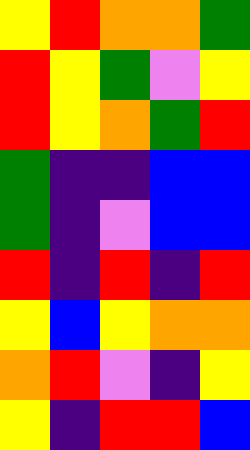[["yellow", "red", "orange", "orange", "green"], ["red", "yellow", "green", "violet", "yellow"], ["red", "yellow", "orange", "green", "red"], ["green", "indigo", "indigo", "blue", "blue"], ["green", "indigo", "violet", "blue", "blue"], ["red", "indigo", "red", "indigo", "red"], ["yellow", "blue", "yellow", "orange", "orange"], ["orange", "red", "violet", "indigo", "yellow"], ["yellow", "indigo", "red", "red", "blue"]]